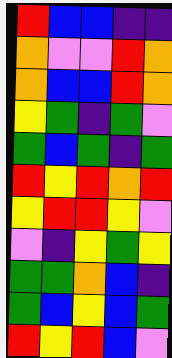[["red", "blue", "blue", "indigo", "indigo"], ["orange", "violet", "violet", "red", "orange"], ["orange", "blue", "blue", "red", "orange"], ["yellow", "green", "indigo", "green", "violet"], ["green", "blue", "green", "indigo", "green"], ["red", "yellow", "red", "orange", "red"], ["yellow", "red", "red", "yellow", "violet"], ["violet", "indigo", "yellow", "green", "yellow"], ["green", "green", "orange", "blue", "indigo"], ["green", "blue", "yellow", "blue", "green"], ["red", "yellow", "red", "blue", "violet"]]